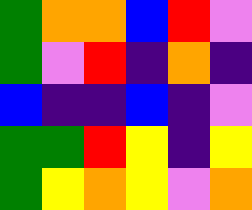[["green", "orange", "orange", "blue", "red", "violet"], ["green", "violet", "red", "indigo", "orange", "indigo"], ["blue", "indigo", "indigo", "blue", "indigo", "violet"], ["green", "green", "red", "yellow", "indigo", "yellow"], ["green", "yellow", "orange", "yellow", "violet", "orange"]]